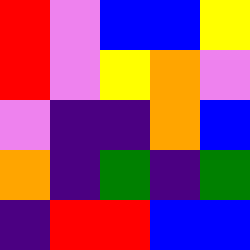[["red", "violet", "blue", "blue", "yellow"], ["red", "violet", "yellow", "orange", "violet"], ["violet", "indigo", "indigo", "orange", "blue"], ["orange", "indigo", "green", "indigo", "green"], ["indigo", "red", "red", "blue", "blue"]]